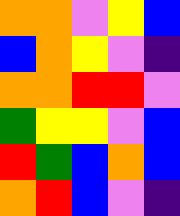[["orange", "orange", "violet", "yellow", "blue"], ["blue", "orange", "yellow", "violet", "indigo"], ["orange", "orange", "red", "red", "violet"], ["green", "yellow", "yellow", "violet", "blue"], ["red", "green", "blue", "orange", "blue"], ["orange", "red", "blue", "violet", "indigo"]]